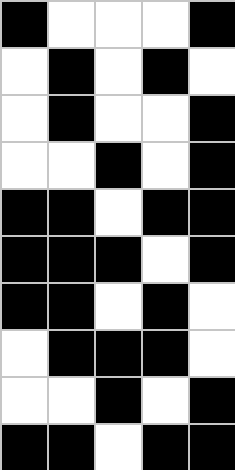[["black", "white", "white", "white", "black"], ["white", "black", "white", "black", "white"], ["white", "black", "white", "white", "black"], ["white", "white", "black", "white", "black"], ["black", "black", "white", "black", "black"], ["black", "black", "black", "white", "black"], ["black", "black", "white", "black", "white"], ["white", "black", "black", "black", "white"], ["white", "white", "black", "white", "black"], ["black", "black", "white", "black", "black"]]